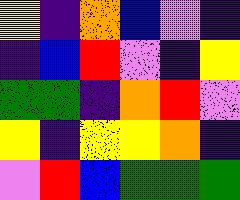[["yellow", "indigo", "orange", "blue", "violet", "indigo"], ["indigo", "blue", "red", "violet", "indigo", "yellow"], ["green", "green", "indigo", "orange", "red", "violet"], ["yellow", "indigo", "yellow", "yellow", "orange", "indigo"], ["violet", "red", "blue", "green", "green", "green"]]